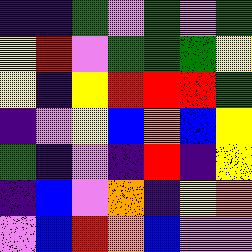[["indigo", "indigo", "green", "violet", "green", "violet", "green"], ["yellow", "red", "violet", "green", "green", "green", "yellow"], ["yellow", "indigo", "yellow", "red", "red", "red", "green"], ["indigo", "violet", "yellow", "blue", "orange", "blue", "yellow"], ["green", "indigo", "violet", "indigo", "red", "indigo", "yellow"], ["indigo", "blue", "violet", "orange", "indigo", "yellow", "orange"], ["violet", "blue", "red", "orange", "blue", "violet", "violet"]]